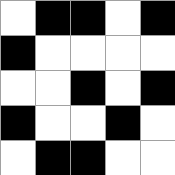[["white", "black", "black", "white", "black"], ["black", "white", "white", "white", "white"], ["white", "white", "black", "white", "black"], ["black", "white", "white", "black", "white"], ["white", "black", "black", "white", "white"]]